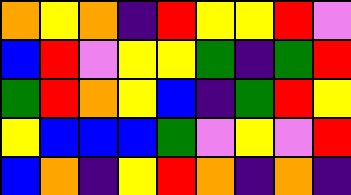[["orange", "yellow", "orange", "indigo", "red", "yellow", "yellow", "red", "violet"], ["blue", "red", "violet", "yellow", "yellow", "green", "indigo", "green", "red"], ["green", "red", "orange", "yellow", "blue", "indigo", "green", "red", "yellow"], ["yellow", "blue", "blue", "blue", "green", "violet", "yellow", "violet", "red"], ["blue", "orange", "indigo", "yellow", "red", "orange", "indigo", "orange", "indigo"]]